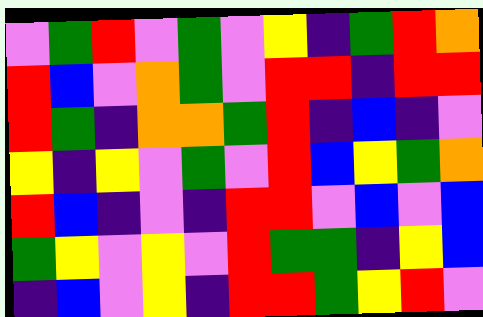[["violet", "green", "red", "violet", "green", "violet", "yellow", "indigo", "green", "red", "orange"], ["red", "blue", "violet", "orange", "green", "violet", "red", "red", "indigo", "red", "red"], ["red", "green", "indigo", "orange", "orange", "green", "red", "indigo", "blue", "indigo", "violet"], ["yellow", "indigo", "yellow", "violet", "green", "violet", "red", "blue", "yellow", "green", "orange"], ["red", "blue", "indigo", "violet", "indigo", "red", "red", "violet", "blue", "violet", "blue"], ["green", "yellow", "violet", "yellow", "violet", "red", "green", "green", "indigo", "yellow", "blue"], ["indigo", "blue", "violet", "yellow", "indigo", "red", "red", "green", "yellow", "red", "violet"]]